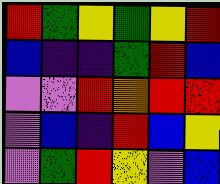[["red", "green", "yellow", "green", "yellow", "red"], ["blue", "indigo", "indigo", "green", "red", "blue"], ["violet", "violet", "red", "orange", "red", "red"], ["violet", "blue", "indigo", "red", "blue", "yellow"], ["violet", "green", "red", "yellow", "violet", "blue"]]